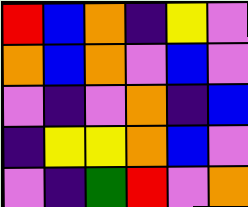[["red", "blue", "orange", "indigo", "yellow", "violet"], ["orange", "blue", "orange", "violet", "blue", "violet"], ["violet", "indigo", "violet", "orange", "indigo", "blue"], ["indigo", "yellow", "yellow", "orange", "blue", "violet"], ["violet", "indigo", "green", "red", "violet", "orange"]]